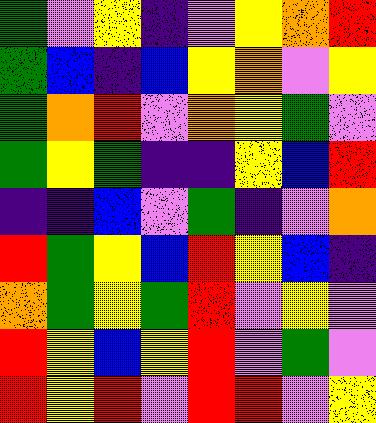[["green", "violet", "yellow", "indigo", "violet", "yellow", "orange", "red"], ["green", "blue", "indigo", "blue", "yellow", "orange", "violet", "yellow"], ["green", "orange", "red", "violet", "orange", "yellow", "green", "violet"], ["green", "yellow", "green", "indigo", "indigo", "yellow", "blue", "red"], ["indigo", "indigo", "blue", "violet", "green", "indigo", "violet", "orange"], ["red", "green", "yellow", "blue", "red", "yellow", "blue", "indigo"], ["orange", "green", "yellow", "green", "red", "violet", "yellow", "violet"], ["red", "yellow", "blue", "yellow", "red", "violet", "green", "violet"], ["red", "yellow", "red", "violet", "red", "red", "violet", "yellow"]]